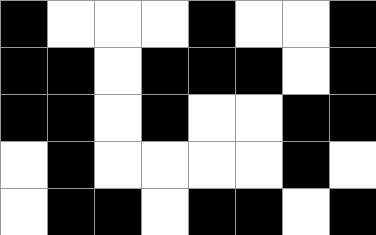[["black", "white", "white", "white", "black", "white", "white", "black"], ["black", "black", "white", "black", "black", "black", "white", "black"], ["black", "black", "white", "black", "white", "white", "black", "black"], ["white", "black", "white", "white", "white", "white", "black", "white"], ["white", "black", "black", "white", "black", "black", "white", "black"]]